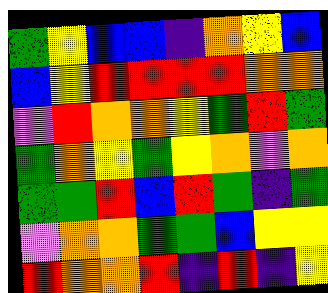[["green", "yellow", "blue", "blue", "indigo", "orange", "yellow", "blue"], ["blue", "yellow", "red", "red", "red", "red", "orange", "orange"], ["violet", "red", "orange", "orange", "yellow", "green", "red", "green"], ["green", "orange", "yellow", "green", "yellow", "orange", "violet", "orange"], ["green", "green", "red", "blue", "red", "green", "indigo", "green"], ["violet", "orange", "orange", "green", "green", "blue", "yellow", "yellow"], ["red", "orange", "orange", "red", "indigo", "red", "indigo", "yellow"]]